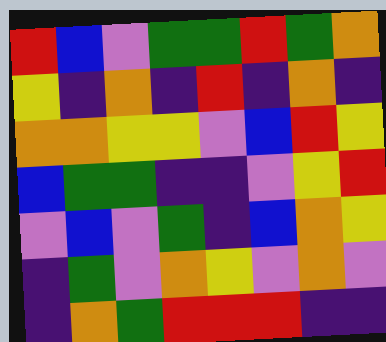[["red", "blue", "violet", "green", "green", "red", "green", "orange"], ["yellow", "indigo", "orange", "indigo", "red", "indigo", "orange", "indigo"], ["orange", "orange", "yellow", "yellow", "violet", "blue", "red", "yellow"], ["blue", "green", "green", "indigo", "indigo", "violet", "yellow", "red"], ["violet", "blue", "violet", "green", "indigo", "blue", "orange", "yellow"], ["indigo", "green", "violet", "orange", "yellow", "violet", "orange", "violet"], ["indigo", "orange", "green", "red", "red", "red", "indigo", "indigo"]]